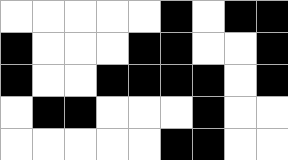[["white", "white", "white", "white", "white", "black", "white", "black", "black"], ["black", "white", "white", "white", "black", "black", "white", "white", "black"], ["black", "white", "white", "black", "black", "black", "black", "white", "black"], ["white", "black", "black", "white", "white", "white", "black", "white", "white"], ["white", "white", "white", "white", "white", "black", "black", "white", "white"]]